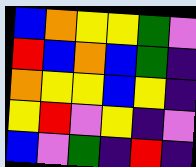[["blue", "orange", "yellow", "yellow", "green", "violet"], ["red", "blue", "orange", "blue", "green", "indigo"], ["orange", "yellow", "yellow", "blue", "yellow", "indigo"], ["yellow", "red", "violet", "yellow", "indigo", "violet"], ["blue", "violet", "green", "indigo", "red", "indigo"]]